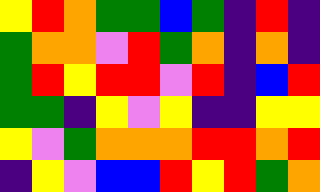[["yellow", "red", "orange", "green", "green", "blue", "green", "indigo", "red", "indigo"], ["green", "orange", "orange", "violet", "red", "green", "orange", "indigo", "orange", "indigo"], ["green", "red", "yellow", "red", "red", "violet", "red", "indigo", "blue", "red"], ["green", "green", "indigo", "yellow", "violet", "yellow", "indigo", "indigo", "yellow", "yellow"], ["yellow", "violet", "green", "orange", "orange", "orange", "red", "red", "orange", "red"], ["indigo", "yellow", "violet", "blue", "blue", "red", "yellow", "red", "green", "orange"]]